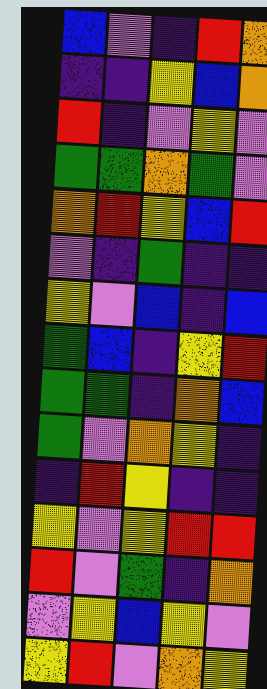[["blue", "violet", "indigo", "red", "orange"], ["indigo", "indigo", "yellow", "blue", "orange"], ["red", "indigo", "violet", "yellow", "violet"], ["green", "green", "orange", "green", "violet"], ["orange", "red", "yellow", "blue", "red"], ["violet", "indigo", "green", "indigo", "indigo"], ["yellow", "violet", "blue", "indigo", "blue"], ["green", "blue", "indigo", "yellow", "red"], ["green", "green", "indigo", "orange", "blue"], ["green", "violet", "orange", "yellow", "indigo"], ["indigo", "red", "yellow", "indigo", "indigo"], ["yellow", "violet", "yellow", "red", "red"], ["red", "violet", "green", "indigo", "orange"], ["violet", "yellow", "blue", "yellow", "violet"], ["yellow", "red", "violet", "orange", "yellow"]]